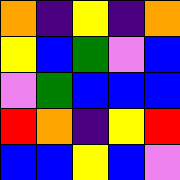[["orange", "indigo", "yellow", "indigo", "orange"], ["yellow", "blue", "green", "violet", "blue"], ["violet", "green", "blue", "blue", "blue"], ["red", "orange", "indigo", "yellow", "red"], ["blue", "blue", "yellow", "blue", "violet"]]